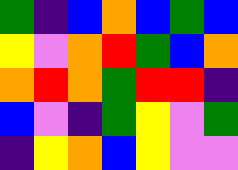[["green", "indigo", "blue", "orange", "blue", "green", "blue"], ["yellow", "violet", "orange", "red", "green", "blue", "orange"], ["orange", "red", "orange", "green", "red", "red", "indigo"], ["blue", "violet", "indigo", "green", "yellow", "violet", "green"], ["indigo", "yellow", "orange", "blue", "yellow", "violet", "violet"]]